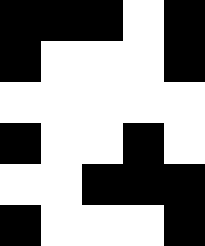[["black", "black", "black", "white", "black"], ["black", "white", "white", "white", "black"], ["white", "white", "white", "white", "white"], ["black", "white", "white", "black", "white"], ["white", "white", "black", "black", "black"], ["black", "white", "white", "white", "black"]]